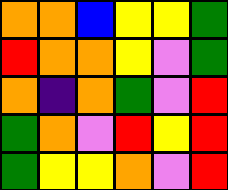[["orange", "orange", "blue", "yellow", "yellow", "green"], ["red", "orange", "orange", "yellow", "violet", "green"], ["orange", "indigo", "orange", "green", "violet", "red"], ["green", "orange", "violet", "red", "yellow", "red"], ["green", "yellow", "yellow", "orange", "violet", "red"]]